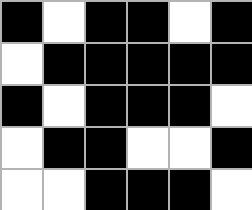[["black", "white", "black", "black", "white", "black"], ["white", "black", "black", "black", "black", "black"], ["black", "white", "black", "black", "black", "white"], ["white", "black", "black", "white", "white", "black"], ["white", "white", "black", "black", "black", "white"]]